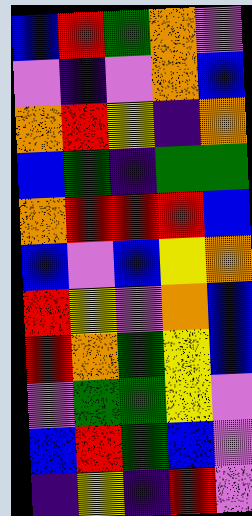[["blue", "red", "green", "orange", "violet"], ["violet", "indigo", "violet", "orange", "blue"], ["orange", "red", "yellow", "indigo", "orange"], ["blue", "green", "indigo", "green", "green"], ["orange", "red", "red", "red", "blue"], ["blue", "violet", "blue", "yellow", "orange"], ["red", "yellow", "violet", "orange", "blue"], ["red", "orange", "green", "yellow", "blue"], ["violet", "green", "green", "yellow", "violet"], ["blue", "red", "green", "blue", "violet"], ["indigo", "yellow", "indigo", "red", "violet"]]